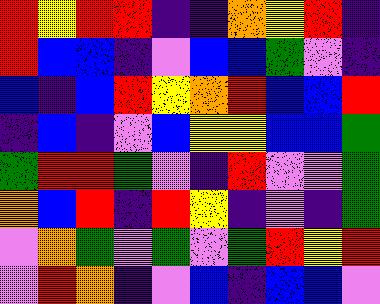[["red", "yellow", "red", "red", "indigo", "indigo", "orange", "yellow", "red", "indigo"], ["red", "blue", "blue", "indigo", "violet", "blue", "blue", "green", "violet", "indigo"], ["blue", "indigo", "blue", "red", "yellow", "orange", "red", "blue", "blue", "red"], ["indigo", "blue", "indigo", "violet", "blue", "yellow", "yellow", "blue", "blue", "green"], ["green", "red", "red", "green", "violet", "indigo", "red", "violet", "violet", "green"], ["orange", "blue", "red", "indigo", "red", "yellow", "indigo", "violet", "indigo", "green"], ["violet", "orange", "green", "violet", "green", "violet", "green", "red", "yellow", "red"], ["violet", "red", "orange", "indigo", "violet", "blue", "indigo", "blue", "blue", "violet"]]